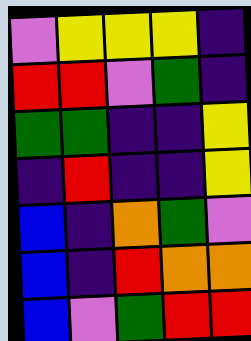[["violet", "yellow", "yellow", "yellow", "indigo"], ["red", "red", "violet", "green", "indigo"], ["green", "green", "indigo", "indigo", "yellow"], ["indigo", "red", "indigo", "indigo", "yellow"], ["blue", "indigo", "orange", "green", "violet"], ["blue", "indigo", "red", "orange", "orange"], ["blue", "violet", "green", "red", "red"]]